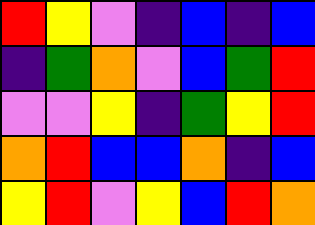[["red", "yellow", "violet", "indigo", "blue", "indigo", "blue"], ["indigo", "green", "orange", "violet", "blue", "green", "red"], ["violet", "violet", "yellow", "indigo", "green", "yellow", "red"], ["orange", "red", "blue", "blue", "orange", "indigo", "blue"], ["yellow", "red", "violet", "yellow", "blue", "red", "orange"]]